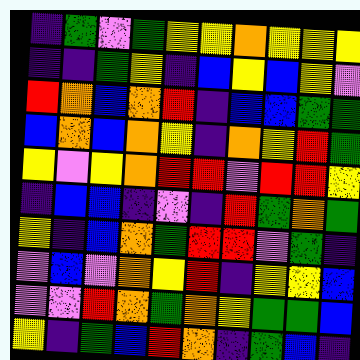[["indigo", "green", "violet", "green", "yellow", "yellow", "orange", "yellow", "yellow", "yellow"], ["indigo", "indigo", "green", "yellow", "indigo", "blue", "yellow", "blue", "yellow", "violet"], ["red", "orange", "blue", "orange", "red", "indigo", "blue", "blue", "green", "green"], ["blue", "orange", "blue", "orange", "yellow", "indigo", "orange", "yellow", "red", "green"], ["yellow", "violet", "yellow", "orange", "red", "red", "violet", "red", "red", "yellow"], ["indigo", "blue", "blue", "indigo", "violet", "indigo", "red", "green", "orange", "green"], ["yellow", "indigo", "blue", "orange", "green", "red", "red", "violet", "green", "indigo"], ["violet", "blue", "violet", "orange", "yellow", "red", "indigo", "yellow", "yellow", "blue"], ["violet", "violet", "red", "orange", "green", "orange", "yellow", "green", "green", "blue"], ["yellow", "indigo", "green", "blue", "red", "orange", "indigo", "green", "blue", "indigo"]]